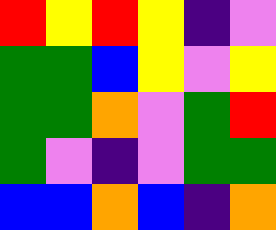[["red", "yellow", "red", "yellow", "indigo", "violet"], ["green", "green", "blue", "yellow", "violet", "yellow"], ["green", "green", "orange", "violet", "green", "red"], ["green", "violet", "indigo", "violet", "green", "green"], ["blue", "blue", "orange", "blue", "indigo", "orange"]]